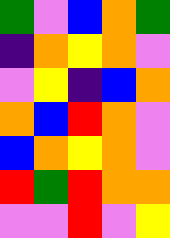[["green", "violet", "blue", "orange", "green"], ["indigo", "orange", "yellow", "orange", "violet"], ["violet", "yellow", "indigo", "blue", "orange"], ["orange", "blue", "red", "orange", "violet"], ["blue", "orange", "yellow", "orange", "violet"], ["red", "green", "red", "orange", "orange"], ["violet", "violet", "red", "violet", "yellow"]]